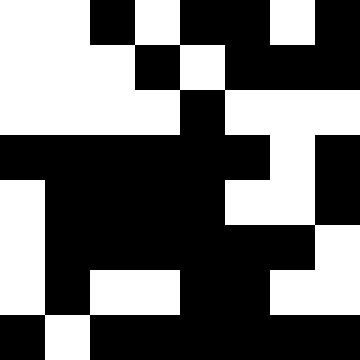[["white", "white", "black", "white", "black", "black", "white", "black"], ["white", "white", "white", "black", "white", "black", "black", "black"], ["white", "white", "white", "white", "black", "white", "white", "white"], ["black", "black", "black", "black", "black", "black", "white", "black"], ["white", "black", "black", "black", "black", "white", "white", "black"], ["white", "black", "black", "black", "black", "black", "black", "white"], ["white", "black", "white", "white", "black", "black", "white", "white"], ["black", "white", "black", "black", "black", "black", "black", "black"]]